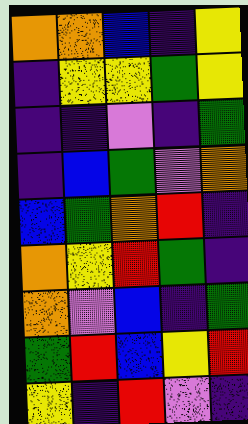[["orange", "orange", "blue", "indigo", "yellow"], ["indigo", "yellow", "yellow", "green", "yellow"], ["indigo", "indigo", "violet", "indigo", "green"], ["indigo", "blue", "green", "violet", "orange"], ["blue", "green", "orange", "red", "indigo"], ["orange", "yellow", "red", "green", "indigo"], ["orange", "violet", "blue", "indigo", "green"], ["green", "red", "blue", "yellow", "red"], ["yellow", "indigo", "red", "violet", "indigo"]]